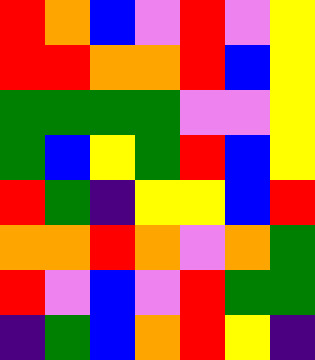[["red", "orange", "blue", "violet", "red", "violet", "yellow"], ["red", "red", "orange", "orange", "red", "blue", "yellow"], ["green", "green", "green", "green", "violet", "violet", "yellow"], ["green", "blue", "yellow", "green", "red", "blue", "yellow"], ["red", "green", "indigo", "yellow", "yellow", "blue", "red"], ["orange", "orange", "red", "orange", "violet", "orange", "green"], ["red", "violet", "blue", "violet", "red", "green", "green"], ["indigo", "green", "blue", "orange", "red", "yellow", "indigo"]]